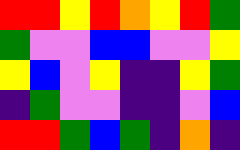[["red", "red", "yellow", "red", "orange", "yellow", "red", "green"], ["green", "violet", "violet", "blue", "blue", "violet", "violet", "yellow"], ["yellow", "blue", "violet", "yellow", "indigo", "indigo", "yellow", "green"], ["indigo", "green", "violet", "violet", "indigo", "indigo", "violet", "blue"], ["red", "red", "green", "blue", "green", "indigo", "orange", "indigo"]]